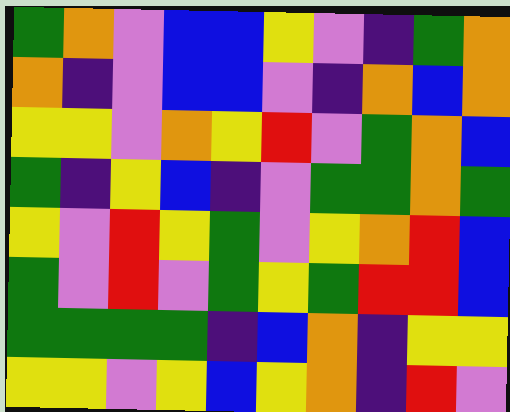[["green", "orange", "violet", "blue", "blue", "yellow", "violet", "indigo", "green", "orange"], ["orange", "indigo", "violet", "blue", "blue", "violet", "indigo", "orange", "blue", "orange"], ["yellow", "yellow", "violet", "orange", "yellow", "red", "violet", "green", "orange", "blue"], ["green", "indigo", "yellow", "blue", "indigo", "violet", "green", "green", "orange", "green"], ["yellow", "violet", "red", "yellow", "green", "violet", "yellow", "orange", "red", "blue"], ["green", "violet", "red", "violet", "green", "yellow", "green", "red", "red", "blue"], ["green", "green", "green", "green", "indigo", "blue", "orange", "indigo", "yellow", "yellow"], ["yellow", "yellow", "violet", "yellow", "blue", "yellow", "orange", "indigo", "red", "violet"]]